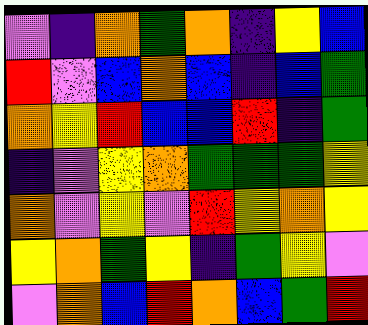[["violet", "indigo", "orange", "green", "orange", "indigo", "yellow", "blue"], ["red", "violet", "blue", "orange", "blue", "indigo", "blue", "green"], ["orange", "yellow", "red", "blue", "blue", "red", "indigo", "green"], ["indigo", "violet", "yellow", "orange", "green", "green", "green", "yellow"], ["orange", "violet", "yellow", "violet", "red", "yellow", "orange", "yellow"], ["yellow", "orange", "green", "yellow", "indigo", "green", "yellow", "violet"], ["violet", "orange", "blue", "red", "orange", "blue", "green", "red"]]